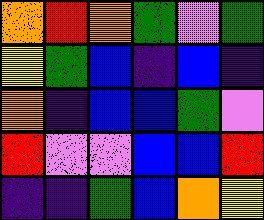[["orange", "red", "orange", "green", "violet", "green"], ["yellow", "green", "blue", "indigo", "blue", "indigo"], ["orange", "indigo", "blue", "blue", "green", "violet"], ["red", "violet", "violet", "blue", "blue", "red"], ["indigo", "indigo", "green", "blue", "orange", "yellow"]]